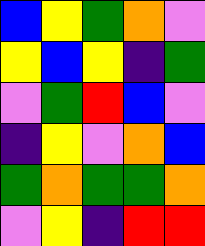[["blue", "yellow", "green", "orange", "violet"], ["yellow", "blue", "yellow", "indigo", "green"], ["violet", "green", "red", "blue", "violet"], ["indigo", "yellow", "violet", "orange", "blue"], ["green", "orange", "green", "green", "orange"], ["violet", "yellow", "indigo", "red", "red"]]